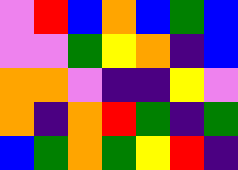[["violet", "red", "blue", "orange", "blue", "green", "blue"], ["violet", "violet", "green", "yellow", "orange", "indigo", "blue"], ["orange", "orange", "violet", "indigo", "indigo", "yellow", "violet"], ["orange", "indigo", "orange", "red", "green", "indigo", "green"], ["blue", "green", "orange", "green", "yellow", "red", "indigo"]]